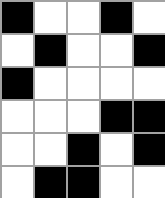[["black", "white", "white", "black", "white"], ["white", "black", "white", "white", "black"], ["black", "white", "white", "white", "white"], ["white", "white", "white", "black", "black"], ["white", "white", "black", "white", "black"], ["white", "black", "black", "white", "white"]]